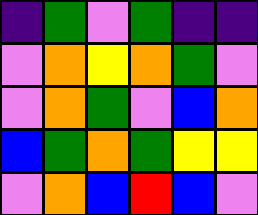[["indigo", "green", "violet", "green", "indigo", "indigo"], ["violet", "orange", "yellow", "orange", "green", "violet"], ["violet", "orange", "green", "violet", "blue", "orange"], ["blue", "green", "orange", "green", "yellow", "yellow"], ["violet", "orange", "blue", "red", "blue", "violet"]]